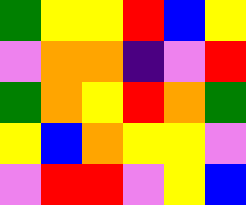[["green", "yellow", "yellow", "red", "blue", "yellow"], ["violet", "orange", "orange", "indigo", "violet", "red"], ["green", "orange", "yellow", "red", "orange", "green"], ["yellow", "blue", "orange", "yellow", "yellow", "violet"], ["violet", "red", "red", "violet", "yellow", "blue"]]